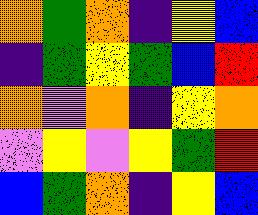[["orange", "green", "orange", "indigo", "yellow", "blue"], ["indigo", "green", "yellow", "green", "blue", "red"], ["orange", "violet", "orange", "indigo", "yellow", "orange"], ["violet", "yellow", "violet", "yellow", "green", "red"], ["blue", "green", "orange", "indigo", "yellow", "blue"]]